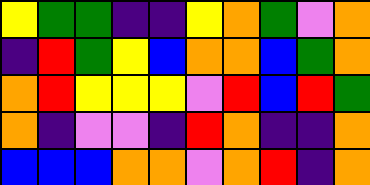[["yellow", "green", "green", "indigo", "indigo", "yellow", "orange", "green", "violet", "orange"], ["indigo", "red", "green", "yellow", "blue", "orange", "orange", "blue", "green", "orange"], ["orange", "red", "yellow", "yellow", "yellow", "violet", "red", "blue", "red", "green"], ["orange", "indigo", "violet", "violet", "indigo", "red", "orange", "indigo", "indigo", "orange"], ["blue", "blue", "blue", "orange", "orange", "violet", "orange", "red", "indigo", "orange"]]